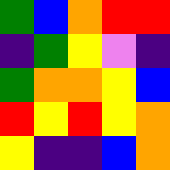[["green", "blue", "orange", "red", "red"], ["indigo", "green", "yellow", "violet", "indigo"], ["green", "orange", "orange", "yellow", "blue"], ["red", "yellow", "red", "yellow", "orange"], ["yellow", "indigo", "indigo", "blue", "orange"]]